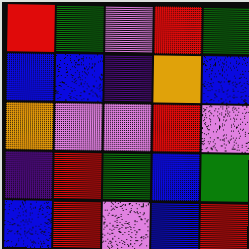[["red", "green", "violet", "red", "green"], ["blue", "blue", "indigo", "orange", "blue"], ["orange", "violet", "violet", "red", "violet"], ["indigo", "red", "green", "blue", "green"], ["blue", "red", "violet", "blue", "red"]]